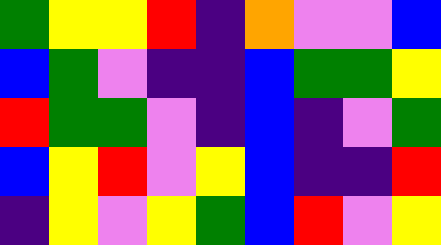[["green", "yellow", "yellow", "red", "indigo", "orange", "violet", "violet", "blue"], ["blue", "green", "violet", "indigo", "indigo", "blue", "green", "green", "yellow"], ["red", "green", "green", "violet", "indigo", "blue", "indigo", "violet", "green"], ["blue", "yellow", "red", "violet", "yellow", "blue", "indigo", "indigo", "red"], ["indigo", "yellow", "violet", "yellow", "green", "blue", "red", "violet", "yellow"]]